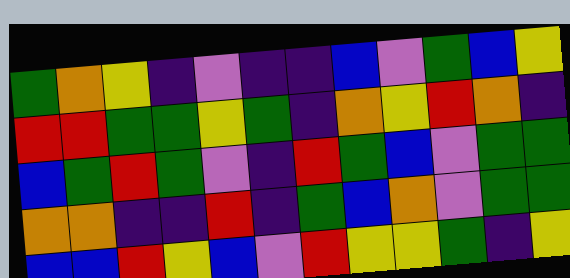[["green", "orange", "yellow", "indigo", "violet", "indigo", "indigo", "blue", "violet", "green", "blue", "yellow"], ["red", "red", "green", "green", "yellow", "green", "indigo", "orange", "yellow", "red", "orange", "indigo"], ["blue", "green", "red", "green", "violet", "indigo", "red", "green", "blue", "violet", "green", "green"], ["orange", "orange", "indigo", "indigo", "red", "indigo", "green", "blue", "orange", "violet", "green", "green"], ["blue", "blue", "red", "yellow", "blue", "violet", "red", "yellow", "yellow", "green", "indigo", "yellow"]]